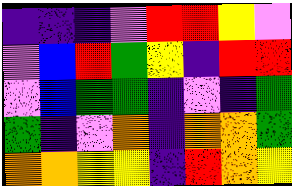[["indigo", "indigo", "indigo", "violet", "red", "red", "yellow", "violet"], ["violet", "blue", "red", "green", "yellow", "indigo", "red", "red"], ["violet", "blue", "green", "green", "indigo", "violet", "indigo", "green"], ["green", "indigo", "violet", "orange", "indigo", "orange", "orange", "green"], ["orange", "orange", "yellow", "yellow", "indigo", "red", "orange", "yellow"]]